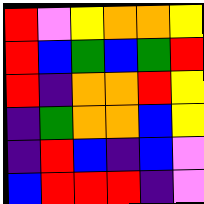[["red", "violet", "yellow", "orange", "orange", "yellow"], ["red", "blue", "green", "blue", "green", "red"], ["red", "indigo", "orange", "orange", "red", "yellow"], ["indigo", "green", "orange", "orange", "blue", "yellow"], ["indigo", "red", "blue", "indigo", "blue", "violet"], ["blue", "red", "red", "red", "indigo", "violet"]]